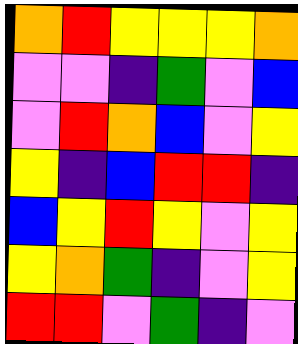[["orange", "red", "yellow", "yellow", "yellow", "orange"], ["violet", "violet", "indigo", "green", "violet", "blue"], ["violet", "red", "orange", "blue", "violet", "yellow"], ["yellow", "indigo", "blue", "red", "red", "indigo"], ["blue", "yellow", "red", "yellow", "violet", "yellow"], ["yellow", "orange", "green", "indigo", "violet", "yellow"], ["red", "red", "violet", "green", "indigo", "violet"]]